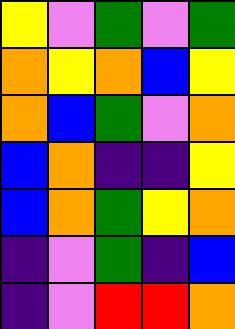[["yellow", "violet", "green", "violet", "green"], ["orange", "yellow", "orange", "blue", "yellow"], ["orange", "blue", "green", "violet", "orange"], ["blue", "orange", "indigo", "indigo", "yellow"], ["blue", "orange", "green", "yellow", "orange"], ["indigo", "violet", "green", "indigo", "blue"], ["indigo", "violet", "red", "red", "orange"]]